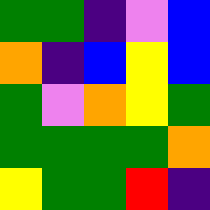[["green", "green", "indigo", "violet", "blue"], ["orange", "indigo", "blue", "yellow", "blue"], ["green", "violet", "orange", "yellow", "green"], ["green", "green", "green", "green", "orange"], ["yellow", "green", "green", "red", "indigo"]]